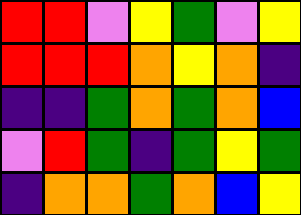[["red", "red", "violet", "yellow", "green", "violet", "yellow"], ["red", "red", "red", "orange", "yellow", "orange", "indigo"], ["indigo", "indigo", "green", "orange", "green", "orange", "blue"], ["violet", "red", "green", "indigo", "green", "yellow", "green"], ["indigo", "orange", "orange", "green", "orange", "blue", "yellow"]]